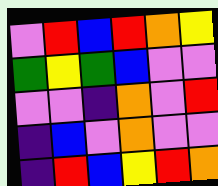[["violet", "red", "blue", "red", "orange", "yellow"], ["green", "yellow", "green", "blue", "violet", "violet"], ["violet", "violet", "indigo", "orange", "violet", "red"], ["indigo", "blue", "violet", "orange", "violet", "violet"], ["indigo", "red", "blue", "yellow", "red", "orange"]]